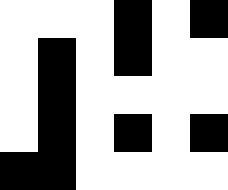[["white", "white", "white", "black", "white", "black"], ["white", "black", "white", "black", "white", "white"], ["white", "black", "white", "white", "white", "white"], ["white", "black", "white", "black", "white", "black"], ["black", "black", "white", "white", "white", "white"]]